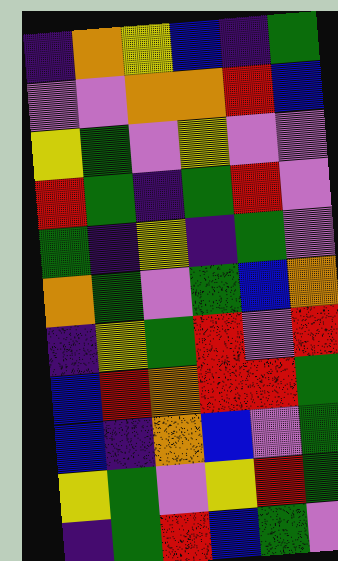[["indigo", "orange", "yellow", "blue", "indigo", "green"], ["violet", "violet", "orange", "orange", "red", "blue"], ["yellow", "green", "violet", "yellow", "violet", "violet"], ["red", "green", "indigo", "green", "red", "violet"], ["green", "indigo", "yellow", "indigo", "green", "violet"], ["orange", "green", "violet", "green", "blue", "orange"], ["indigo", "yellow", "green", "red", "violet", "red"], ["blue", "red", "orange", "red", "red", "green"], ["blue", "indigo", "orange", "blue", "violet", "green"], ["yellow", "green", "violet", "yellow", "red", "green"], ["indigo", "green", "red", "blue", "green", "violet"]]